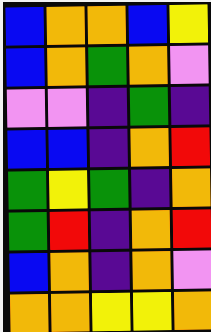[["blue", "orange", "orange", "blue", "yellow"], ["blue", "orange", "green", "orange", "violet"], ["violet", "violet", "indigo", "green", "indigo"], ["blue", "blue", "indigo", "orange", "red"], ["green", "yellow", "green", "indigo", "orange"], ["green", "red", "indigo", "orange", "red"], ["blue", "orange", "indigo", "orange", "violet"], ["orange", "orange", "yellow", "yellow", "orange"]]